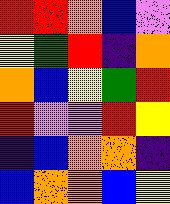[["red", "red", "orange", "blue", "violet"], ["yellow", "green", "red", "indigo", "orange"], ["orange", "blue", "yellow", "green", "red"], ["red", "violet", "violet", "red", "yellow"], ["indigo", "blue", "orange", "orange", "indigo"], ["blue", "orange", "orange", "blue", "yellow"]]